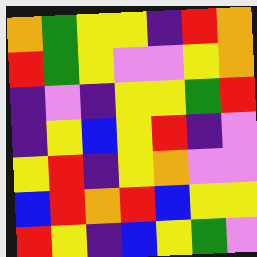[["orange", "green", "yellow", "yellow", "indigo", "red", "orange"], ["red", "green", "yellow", "violet", "violet", "yellow", "orange"], ["indigo", "violet", "indigo", "yellow", "yellow", "green", "red"], ["indigo", "yellow", "blue", "yellow", "red", "indigo", "violet"], ["yellow", "red", "indigo", "yellow", "orange", "violet", "violet"], ["blue", "red", "orange", "red", "blue", "yellow", "yellow"], ["red", "yellow", "indigo", "blue", "yellow", "green", "violet"]]